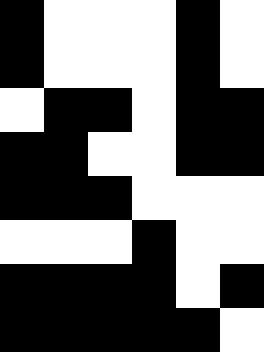[["black", "white", "white", "white", "black", "white"], ["black", "white", "white", "white", "black", "white"], ["white", "black", "black", "white", "black", "black"], ["black", "black", "white", "white", "black", "black"], ["black", "black", "black", "white", "white", "white"], ["white", "white", "white", "black", "white", "white"], ["black", "black", "black", "black", "white", "black"], ["black", "black", "black", "black", "black", "white"]]